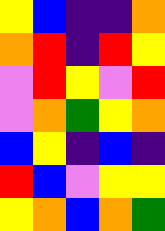[["yellow", "blue", "indigo", "indigo", "orange"], ["orange", "red", "indigo", "red", "yellow"], ["violet", "red", "yellow", "violet", "red"], ["violet", "orange", "green", "yellow", "orange"], ["blue", "yellow", "indigo", "blue", "indigo"], ["red", "blue", "violet", "yellow", "yellow"], ["yellow", "orange", "blue", "orange", "green"]]